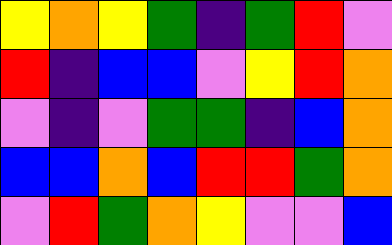[["yellow", "orange", "yellow", "green", "indigo", "green", "red", "violet"], ["red", "indigo", "blue", "blue", "violet", "yellow", "red", "orange"], ["violet", "indigo", "violet", "green", "green", "indigo", "blue", "orange"], ["blue", "blue", "orange", "blue", "red", "red", "green", "orange"], ["violet", "red", "green", "orange", "yellow", "violet", "violet", "blue"]]